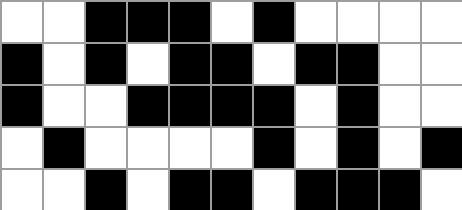[["white", "white", "black", "black", "black", "white", "black", "white", "white", "white", "white"], ["black", "white", "black", "white", "black", "black", "white", "black", "black", "white", "white"], ["black", "white", "white", "black", "black", "black", "black", "white", "black", "white", "white"], ["white", "black", "white", "white", "white", "white", "black", "white", "black", "white", "black"], ["white", "white", "black", "white", "black", "black", "white", "black", "black", "black", "white"]]